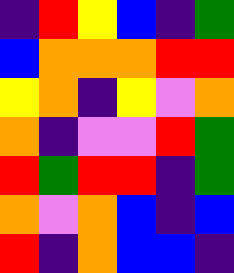[["indigo", "red", "yellow", "blue", "indigo", "green"], ["blue", "orange", "orange", "orange", "red", "red"], ["yellow", "orange", "indigo", "yellow", "violet", "orange"], ["orange", "indigo", "violet", "violet", "red", "green"], ["red", "green", "red", "red", "indigo", "green"], ["orange", "violet", "orange", "blue", "indigo", "blue"], ["red", "indigo", "orange", "blue", "blue", "indigo"]]